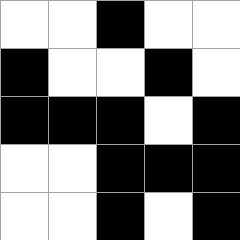[["white", "white", "black", "white", "white"], ["black", "white", "white", "black", "white"], ["black", "black", "black", "white", "black"], ["white", "white", "black", "black", "black"], ["white", "white", "black", "white", "black"]]